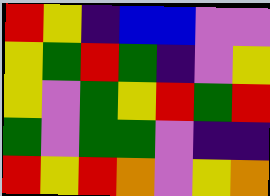[["red", "yellow", "indigo", "blue", "blue", "violet", "violet"], ["yellow", "green", "red", "green", "indigo", "violet", "yellow"], ["yellow", "violet", "green", "yellow", "red", "green", "red"], ["green", "violet", "green", "green", "violet", "indigo", "indigo"], ["red", "yellow", "red", "orange", "violet", "yellow", "orange"]]